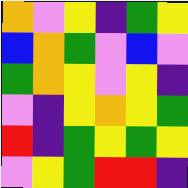[["orange", "violet", "yellow", "indigo", "green", "yellow"], ["blue", "orange", "green", "violet", "blue", "violet"], ["green", "orange", "yellow", "violet", "yellow", "indigo"], ["violet", "indigo", "yellow", "orange", "yellow", "green"], ["red", "indigo", "green", "yellow", "green", "yellow"], ["violet", "yellow", "green", "red", "red", "indigo"]]